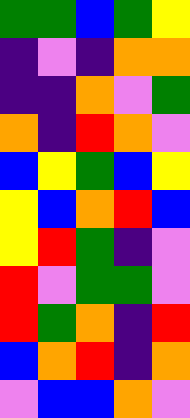[["green", "green", "blue", "green", "yellow"], ["indigo", "violet", "indigo", "orange", "orange"], ["indigo", "indigo", "orange", "violet", "green"], ["orange", "indigo", "red", "orange", "violet"], ["blue", "yellow", "green", "blue", "yellow"], ["yellow", "blue", "orange", "red", "blue"], ["yellow", "red", "green", "indigo", "violet"], ["red", "violet", "green", "green", "violet"], ["red", "green", "orange", "indigo", "red"], ["blue", "orange", "red", "indigo", "orange"], ["violet", "blue", "blue", "orange", "violet"]]